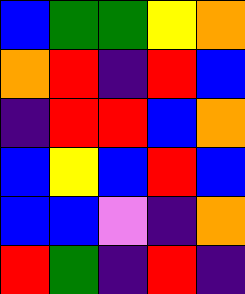[["blue", "green", "green", "yellow", "orange"], ["orange", "red", "indigo", "red", "blue"], ["indigo", "red", "red", "blue", "orange"], ["blue", "yellow", "blue", "red", "blue"], ["blue", "blue", "violet", "indigo", "orange"], ["red", "green", "indigo", "red", "indigo"]]